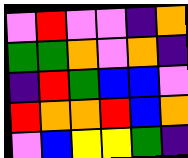[["violet", "red", "violet", "violet", "indigo", "orange"], ["green", "green", "orange", "violet", "orange", "indigo"], ["indigo", "red", "green", "blue", "blue", "violet"], ["red", "orange", "orange", "red", "blue", "orange"], ["violet", "blue", "yellow", "yellow", "green", "indigo"]]